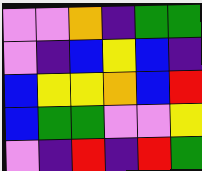[["violet", "violet", "orange", "indigo", "green", "green"], ["violet", "indigo", "blue", "yellow", "blue", "indigo"], ["blue", "yellow", "yellow", "orange", "blue", "red"], ["blue", "green", "green", "violet", "violet", "yellow"], ["violet", "indigo", "red", "indigo", "red", "green"]]